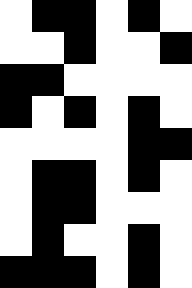[["white", "black", "black", "white", "black", "white"], ["white", "white", "black", "white", "white", "black"], ["black", "black", "white", "white", "white", "white"], ["black", "white", "black", "white", "black", "white"], ["white", "white", "white", "white", "black", "black"], ["white", "black", "black", "white", "black", "white"], ["white", "black", "black", "white", "white", "white"], ["white", "black", "white", "white", "black", "white"], ["black", "black", "black", "white", "black", "white"]]